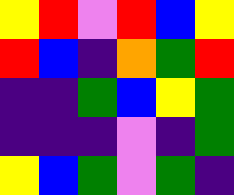[["yellow", "red", "violet", "red", "blue", "yellow"], ["red", "blue", "indigo", "orange", "green", "red"], ["indigo", "indigo", "green", "blue", "yellow", "green"], ["indigo", "indigo", "indigo", "violet", "indigo", "green"], ["yellow", "blue", "green", "violet", "green", "indigo"]]